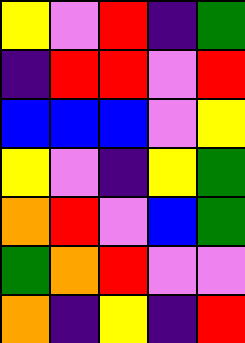[["yellow", "violet", "red", "indigo", "green"], ["indigo", "red", "red", "violet", "red"], ["blue", "blue", "blue", "violet", "yellow"], ["yellow", "violet", "indigo", "yellow", "green"], ["orange", "red", "violet", "blue", "green"], ["green", "orange", "red", "violet", "violet"], ["orange", "indigo", "yellow", "indigo", "red"]]